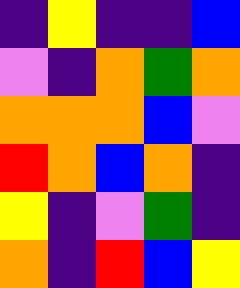[["indigo", "yellow", "indigo", "indigo", "blue"], ["violet", "indigo", "orange", "green", "orange"], ["orange", "orange", "orange", "blue", "violet"], ["red", "orange", "blue", "orange", "indigo"], ["yellow", "indigo", "violet", "green", "indigo"], ["orange", "indigo", "red", "blue", "yellow"]]